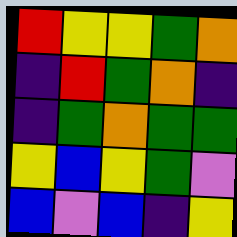[["red", "yellow", "yellow", "green", "orange"], ["indigo", "red", "green", "orange", "indigo"], ["indigo", "green", "orange", "green", "green"], ["yellow", "blue", "yellow", "green", "violet"], ["blue", "violet", "blue", "indigo", "yellow"]]